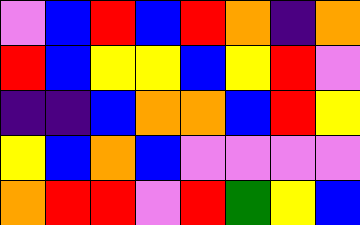[["violet", "blue", "red", "blue", "red", "orange", "indigo", "orange"], ["red", "blue", "yellow", "yellow", "blue", "yellow", "red", "violet"], ["indigo", "indigo", "blue", "orange", "orange", "blue", "red", "yellow"], ["yellow", "blue", "orange", "blue", "violet", "violet", "violet", "violet"], ["orange", "red", "red", "violet", "red", "green", "yellow", "blue"]]